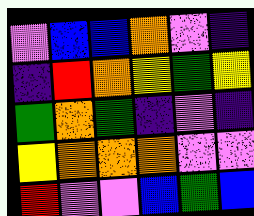[["violet", "blue", "blue", "orange", "violet", "indigo"], ["indigo", "red", "orange", "yellow", "green", "yellow"], ["green", "orange", "green", "indigo", "violet", "indigo"], ["yellow", "orange", "orange", "orange", "violet", "violet"], ["red", "violet", "violet", "blue", "green", "blue"]]